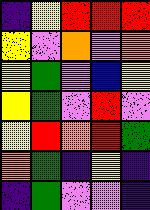[["indigo", "yellow", "red", "red", "red"], ["yellow", "violet", "orange", "violet", "orange"], ["yellow", "green", "violet", "blue", "yellow"], ["yellow", "green", "violet", "red", "violet"], ["yellow", "red", "orange", "red", "green"], ["orange", "green", "indigo", "yellow", "indigo"], ["indigo", "green", "violet", "violet", "indigo"]]